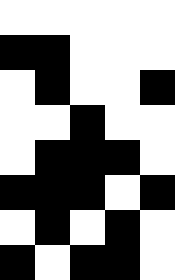[["white", "white", "white", "white", "white"], ["black", "black", "white", "white", "white"], ["white", "black", "white", "white", "black"], ["white", "white", "black", "white", "white"], ["white", "black", "black", "black", "white"], ["black", "black", "black", "white", "black"], ["white", "black", "white", "black", "white"], ["black", "white", "black", "black", "white"]]